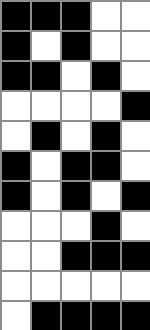[["black", "black", "black", "white", "white"], ["black", "white", "black", "white", "white"], ["black", "black", "white", "black", "white"], ["white", "white", "white", "white", "black"], ["white", "black", "white", "black", "white"], ["black", "white", "black", "black", "white"], ["black", "white", "black", "white", "black"], ["white", "white", "white", "black", "white"], ["white", "white", "black", "black", "black"], ["white", "white", "white", "white", "white"], ["white", "black", "black", "black", "black"]]